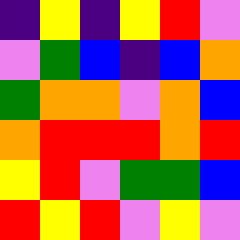[["indigo", "yellow", "indigo", "yellow", "red", "violet"], ["violet", "green", "blue", "indigo", "blue", "orange"], ["green", "orange", "orange", "violet", "orange", "blue"], ["orange", "red", "red", "red", "orange", "red"], ["yellow", "red", "violet", "green", "green", "blue"], ["red", "yellow", "red", "violet", "yellow", "violet"]]